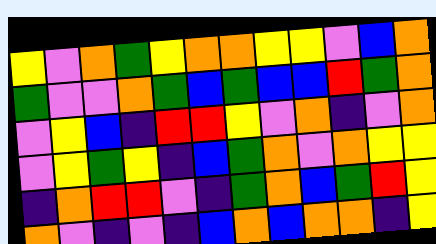[["yellow", "violet", "orange", "green", "yellow", "orange", "orange", "yellow", "yellow", "violet", "blue", "orange"], ["green", "violet", "violet", "orange", "green", "blue", "green", "blue", "blue", "red", "green", "orange"], ["violet", "yellow", "blue", "indigo", "red", "red", "yellow", "violet", "orange", "indigo", "violet", "orange"], ["violet", "yellow", "green", "yellow", "indigo", "blue", "green", "orange", "violet", "orange", "yellow", "yellow"], ["indigo", "orange", "red", "red", "violet", "indigo", "green", "orange", "blue", "green", "red", "yellow"], ["orange", "violet", "indigo", "violet", "indigo", "blue", "orange", "blue", "orange", "orange", "indigo", "yellow"]]